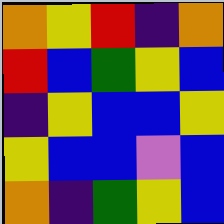[["orange", "yellow", "red", "indigo", "orange"], ["red", "blue", "green", "yellow", "blue"], ["indigo", "yellow", "blue", "blue", "yellow"], ["yellow", "blue", "blue", "violet", "blue"], ["orange", "indigo", "green", "yellow", "blue"]]